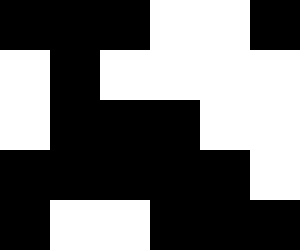[["black", "black", "black", "white", "white", "black"], ["white", "black", "white", "white", "white", "white"], ["white", "black", "black", "black", "white", "white"], ["black", "black", "black", "black", "black", "white"], ["black", "white", "white", "black", "black", "black"]]